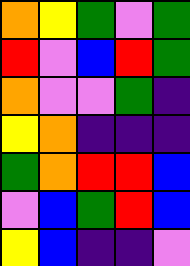[["orange", "yellow", "green", "violet", "green"], ["red", "violet", "blue", "red", "green"], ["orange", "violet", "violet", "green", "indigo"], ["yellow", "orange", "indigo", "indigo", "indigo"], ["green", "orange", "red", "red", "blue"], ["violet", "blue", "green", "red", "blue"], ["yellow", "blue", "indigo", "indigo", "violet"]]